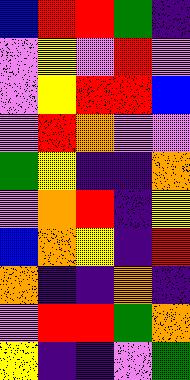[["blue", "red", "red", "green", "indigo"], ["violet", "yellow", "violet", "red", "violet"], ["violet", "yellow", "red", "red", "blue"], ["violet", "red", "orange", "violet", "violet"], ["green", "yellow", "indigo", "indigo", "orange"], ["violet", "orange", "red", "indigo", "yellow"], ["blue", "orange", "yellow", "indigo", "red"], ["orange", "indigo", "indigo", "orange", "indigo"], ["violet", "red", "red", "green", "orange"], ["yellow", "indigo", "indigo", "violet", "green"]]